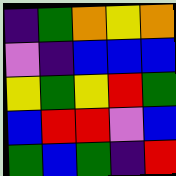[["indigo", "green", "orange", "yellow", "orange"], ["violet", "indigo", "blue", "blue", "blue"], ["yellow", "green", "yellow", "red", "green"], ["blue", "red", "red", "violet", "blue"], ["green", "blue", "green", "indigo", "red"]]